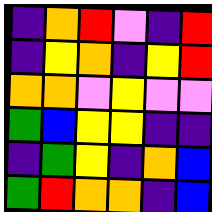[["indigo", "orange", "red", "violet", "indigo", "red"], ["indigo", "yellow", "orange", "indigo", "yellow", "red"], ["orange", "orange", "violet", "yellow", "violet", "violet"], ["green", "blue", "yellow", "yellow", "indigo", "indigo"], ["indigo", "green", "yellow", "indigo", "orange", "blue"], ["green", "red", "orange", "orange", "indigo", "blue"]]